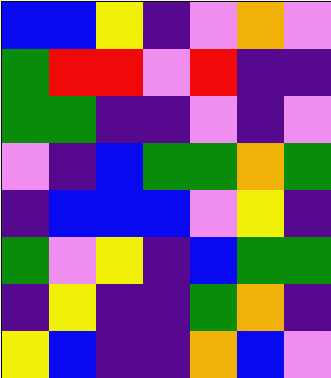[["blue", "blue", "yellow", "indigo", "violet", "orange", "violet"], ["green", "red", "red", "violet", "red", "indigo", "indigo"], ["green", "green", "indigo", "indigo", "violet", "indigo", "violet"], ["violet", "indigo", "blue", "green", "green", "orange", "green"], ["indigo", "blue", "blue", "blue", "violet", "yellow", "indigo"], ["green", "violet", "yellow", "indigo", "blue", "green", "green"], ["indigo", "yellow", "indigo", "indigo", "green", "orange", "indigo"], ["yellow", "blue", "indigo", "indigo", "orange", "blue", "violet"]]